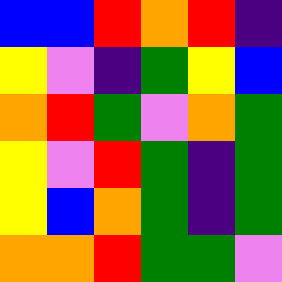[["blue", "blue", "red", "orange", "red", "indigo"], ["yellow", "violet", "indigo", "green", "yellow", "blue"], ["orange", "red", "green", "violet", "orange", "green"], ["yellow", "violet", "red", "green", "indigo", "green"], ["yellow", "blue", "orange", "green", "indigo", "green"], ["orange", "orange", "red", "green", "green", "violet"]]